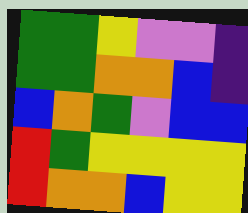[["green", "green", "yellow", "violet", "violet", "indigo"], ["green", "green", "orange", "orange", "blue", "indigo"], ["blue", "orange", "green", "violet", "blue", "blue"], ["red", "green", "yellow", "yellow", "yellow", "yellow"], ["red", "orange", "orange", "blue", "yellow", "yellow"]]